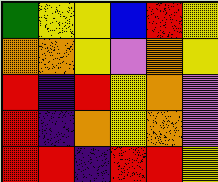[["green", "yellow", "yellow", "blue", "red", "yellow"], ["orange", "orange", "yellow", "violet", "orange", "yellow"], ["red", "indigo", "red", "yellow", "orange", "violet"], ["red", "indigo", "orange", "yellow", "orange", "violet"], ["red", "red", "indigo", "red", "red", "yellow"]]